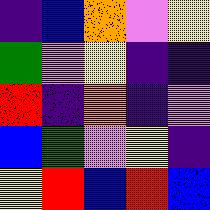[["indigo", "blue", "orange", "violet", "yellow"], ["green", "violet", "yellow", "indigo", "indigo"], ["red", "indigo", "orange", "indigo", "violet"], ["blue", "green", "violet", "yellow", "indigo"], ["yellow", "red", "blue", "red", "blue"]]